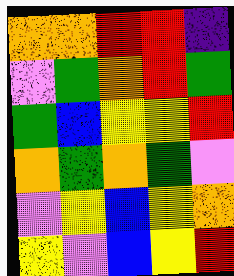[["orange", "orange", "red", "red", "indigo"], ["violet", "green", "orange", "red", "green"], ["green", "blue", "yellow", "yellow", "red"], ["orange", "green", "orange", "green", "violet"], ["violet", "yellow", "blue", "yellow", "orange"], ["yellow", "violet", "blue", "yellow", "red"]]